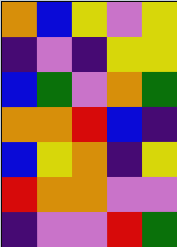[["orange", "blue", "yellow", "violet", "yellow"], ["indigo", "violet", "indigo", "yellow", "yellow"], ["blue", "green", "violet", "orange", "green"], ["orange", "orange", "red", "blue", "indigo"], ["blue", "yellow", "orange", "indigo", "yellow"], ["red", "orange", "orange", "violet", "violet"], ["indigo", "violet", "violet", "red", "green"]]